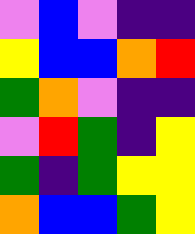[["violet", "blue", "violet", "indigo", "indigo"], ["yellow", "blue", "blue", "orange", "red"], ["green", "orange", "violet", "indigo", "indigo"], ["violet", "red", "green", "indigo", "yellow"], ["green", "indigo", "green", "yellow", "yellow"], ["orange", "blue", "blue", "green", "yellow"]]